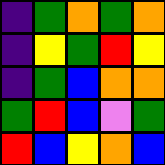[["indigo", "green", "orange", "green", "orange"], ["indigo", "yellow", "green", "red", "yellow"], ["indigo", "green", "blue", "orange", "orange"], ["green", "red", "blue", "violet", "green"], ["red", "blue", "yellow", "orange", "blue"]]